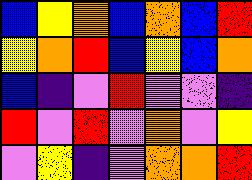[["blue", "yellow", "orange", "blue", "orange", "blue", "red"], ["yellow", "orange", "red", "blue", "yellow", "blue", "orange"], ["blue", "indigo", "violet", "red", "violet", "violet", "indigo"], ["red", "violet", "red", "violet", "orange", "violet", "yellow"], ["violet", "yellow", "indigo", "violet", "orange", "orange", "red"]]